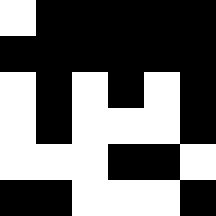[["white", "black", "black", "black", "black", "black"], ["black", "black", "black", "black", "black", "black"], ["white", "black", "white", "black", "white", "black"], ["white", "black", "white", "white", "white", "black"], ["white", "white", "white", "black", "black", "white"], ["black", "black", "white", "white", "white", "black"]]